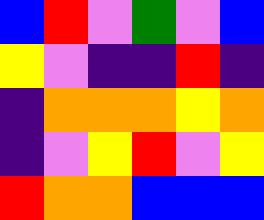[["blue", "red", "violet", "green", "violet", "blue"], ["yellow", "violet", "indigo", "indigo", "red", "indigo"], ["indigo", "orange", "orange", "orange", "yellow", "orange"], ["indigo", "violet", "yellow", "red", "violet", "yellow"], ["red", "orange", "orange", "blue", "blue", "blue"]]